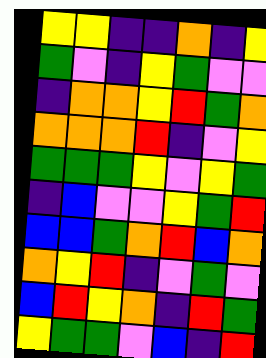[["yellow", "yellow", "indigo", "indigo", "orange", "indigo", "yellow"], ["green", "violet", "indigo", "yellow", "green", "violet", "violet"], ["indigo", "orange", "orange", "yellow", "red", "green", "orange"], ["orange", "orange", "orange", "red", "indigo", "violet", "yellow"], ["green", "green", "green", "yellow", "violet", "yellow", "green"], ["indigo", "blue", "violet", "violet", "yellow", "green", "red"], ["blue", "blue", "green", "orange", "red", "blue", "orange"], ["orange", "yellow", "red", "indigo", "violet", "green", "violet"], ["blue", "red", "yellow", "orange", "indigo", "red", "green"], ["yellow", "green", "green", "violet", "blue", "indigo", "red"]]